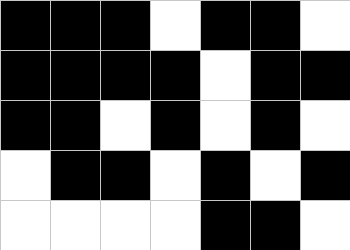[["black", "black", "black", "white", "black", "black", "white"], ["black", "black", "black", "black", "white", "black", "black"], ["black", "black", "white", "black", "white", "black", "white"], ["white", "black", "black", "white", "black", "white", "black"], ["white", "white", "white", "white", "black", "black", "white"]]